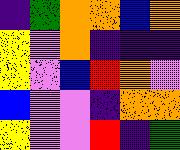[["indigo", "green", "orange", "orange", "blue", "orange"], ["yellow", "violet", "orange", "indigo", "indigo", "indigo"], ["yellow", "violet", "blue", "red", "orange", "violet"], ["blue", "violet", "violet", "indigo", "orange", "orange"], ["yellow", "violet", "violet", "red", "indigo", "green"]]